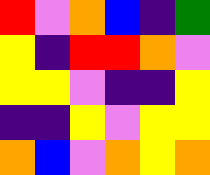[["red", "violet", "orange", "blue", "indigo", "green"], ["yellow", "indigo", "red", "red", "orange", "violet"], ["yellow", "yellow", "violet", "indigo", "indigo", "yellow"], ["indigo", "indigo", "yellow", "violet", "yellow", "yellow"], ["orange", "blue", "violet", "orange", "yellow", "orange"]]